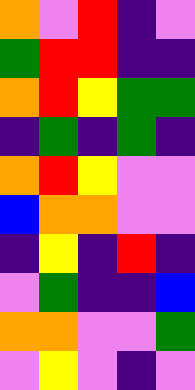[["orange", "violet", "red", "indigo", "violet"], ["green", "red", "red", "indigo", "indigo"], ["orange", "red", "yellow", "green", "green"], ["indigo", "green", "indigo", "green", "indigo"], ["orange", "red", "yellow", "violet", "violet"], ["blue", "orange", "orange", "violet", "violet"], ["indigo", "yellow", "indigo", "red", "indigo"], ["violet", "green", "indigo", "indigo", "blue"], ["orange", "orange", "violet", "violet", "green"], ["violet", "yellow", "violet", "indigo", "violet"]]